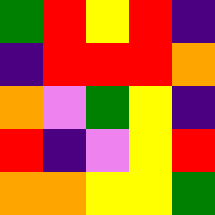[["green", "red", "yellow", "red", "indigo"], ["indigo", "red", "red", "red", "orange"], ["orange", "violet", "green", "yellow", "indigo"], ["red", "indigo", "violet", "yellow", "red"], ["orange", "orange", "yellow", "yellow", "green"]]